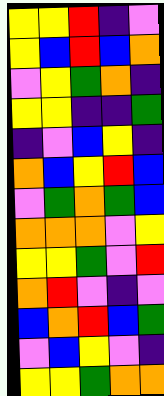[["yellow", "yellow", "red", "indigo", "violet"], ["yellow", "blue", "red", "blue", "orange"], ["violet", "yellow", "green", "orange", "indigo"], ["yellow", "yellow", "indigo", "indigo", "green"], ["indigo", "violet", "blue", "yellow", "indigo"], ["orange", "blue", "yellow", "red", "blue"], ["violet", "green", "orange", "green", "blue"], ["orange", "orange", "orange", "violet", "yellow"], ["yellow", "yellow", "green", "violet", "red"], ["orange", "red", "violet", "indigo", "violet"], ["blue", "orange", "red", "blue", "green"], ["violet", "blue", "yellow", "violet", "indigo"], ["yellow", "yellow", "green", "orange", "orange"]]